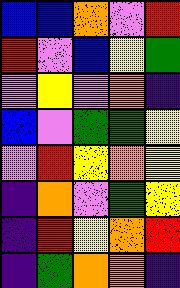[["blue", "blue", "orange", "violet", "red"], ["red", "violet", "blue", "yellow", "green"], ["violet", "yellow", "violet", "orange", "indigo"], ["blue", "violet", "green", "green", "yellow"], ["violet", "red", "yellow", "orange", "yellow"], ["indigo", "orange", "violet", "green", "yellow"], ["indigo", "red", "yellow", "orange", "red"], ["indigo", "green", "orange", "orange", "indigo"]]